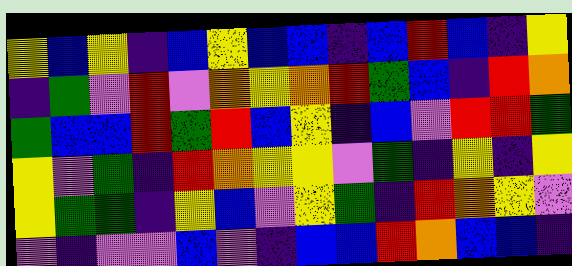[["yellow", "blue", "yellow", "indigo", "blue", "yellow", "blue", "blue", "indigo", "blue", "red", "blue", "indigo", "yellow"], ["indigo", "green", "violet", "red", "violet", "orange", "yellow", "orange", "red", "green", "blue", "indigo", "red", "orange"], ["green", "blue", "blue", "red", "green", "red", "blue", "yellow", "indigo", "blue", "violet", "red", "red", "green"], ["yellow", "violet", "green", "indigo", "red", "orange", "yellow", "yellow", "violet", "green", "indigo", "yellow", "indigo", "yellow"], ["yellow", "green", "green", "indigo", "yellow", "blue", "violet", "yellow", "green", "indigo", "red", "orange", "yellow", "violet"], ["violet", "indigo", "violet", "violet", "blue", "violet", "indigo", "blue", "blue", "red", "orange", "blue", "blue", "indigo"]]